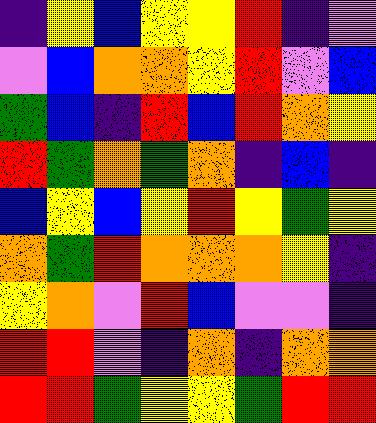[["indigo", "yellow", "blue", "yellow", "yellow", "red", "indigo", "violet"], ["violet", "blue", "orange", "orange", "yellow", "red", "violet", "blue"], ["green", "blue", "indigo", "red", "blue", "red", "orange", "yellow"], ["red", "green", "orange", "green", "orange", "indigo", "blue", "indigo"], ["blue", "yellow", "blue", "yellow", "red", "yellow", "green", "yellow"], ["orange", "green", "red", "orange", "orange", "orange", "yellow", "indigo"], ["yellow", "orange", "violet", "red", "blue", "violet", "violet", "indigo"], ["red", "red", "violet", "indigo", "orange", "indigo", "orange", "orange"], ["red", "red", "green", "yellow", "yellow", "green", "red", "red"]]